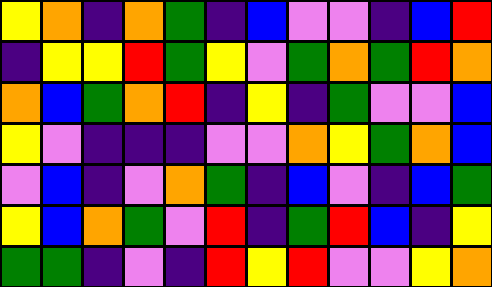[["yellow", "orange", "indigo", "orange", "green", "indigo", "blue", "violet", "violet", "indigo", "blue", "red"], ["indigo", "yellow", "yellow", "red", "green", "yellow", "violet", "green", "orange", "green", "red", "orange"], ["orange", "blue", "green", "orange", "red", "indigo", "yellow", "indigo", "green", "violet", "violet", "blue"], ["yellow", "violet", "indigo", "indigo", "indigo", "violet", "violet", "orange", "yellow", "green", "orange", "blue"], ["violet", "blue", "indigo", "violet", "orange", "green", "indigo", "blue", "violet", "indigo", "blue", "green"], ["yellow", "blue", "orange", "green", "violet", "red", "indigo", "green", "red", "blue", "indigo", "yellow"], ["green", "green", "indigo", "violet", "indigo", "red", "yellow", "red", "violet", "violet", "yellow", "orange"]]